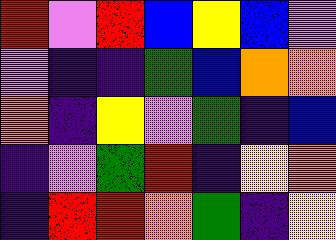[["red", "violet", "red", "blue", "yellow", "blue", "violet"], ["violet", "indigo", "indigo", "green", "blue", "orange", "orange"], ["orange", "indigo", "yellow", "violet", "green", "indigo", "blue"], ["indigo", "violet", "green", "red", "indigo", "yellow", "orange"], ["indigo", "red", "red", "orange", "green", "indigo", "yellow"]]